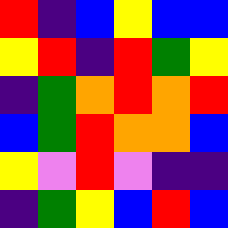[["red", "indigo", "blue", "yellow", "blue", "blue"], ["yellow", "red", "indigo", "red", "green", "yellow"], ["indigo", "green", "orange", "red", "orange", "red"], ["blue", "green", "red", "orange", "orange", "blue"], ["yellow", "violet", "red", "violet", "indigo", "indigo"], ["indigo", "green", "yellow", "blue", "red", "blue"]]